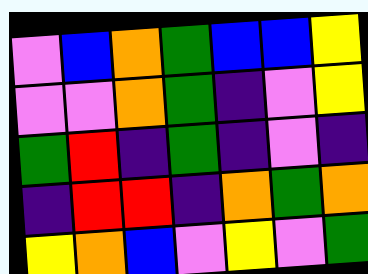[["violet", "blue", "orange", "green", "blue", "blue", "yellow"], ["violet", "violet", "orange", "green", "indigo", "violet", "yellow"], ["green", "red", "indigo", "green", "indigo", "violet", "indigo"], ["indigo", "red", "red", "indigo", "orange", "green", "orange"], ["yellow", "orange", "blue", "violet", "yellow", "violet", "green"]]